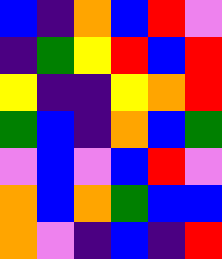[["blue", "indigo", "orange", "blue", "red", "violet"], ["indigo", "green", "yellow", "red", "blue", "red"], ["yellow", "indigo", "indigo", "yellow", "orange", "red"], ["green", "blue", "indigo", "orange", "blue", "green"], ["violet", "blue", "violet", "blue", "red", "violet"], ["orange", "blue", "orange", "green", "blue", "blue"], ["orange", "violet", "indigo", "blue", "indigo", "red"]]